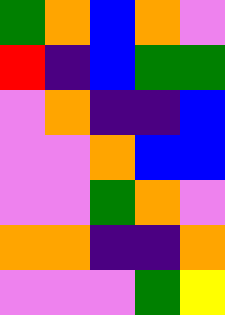[["green", "orange", "blue", "orange", "violet"], ["red", "indigo", "blue", "green", "green"], ["violet", "orange", "indigo", "indigo", "blue"], ["violet", "violet", "orange", "blue", "blue"], ["violet", "violet", "green", "orange", "violet"], ["orange", "orange", "indigo", "indigo", "orange"], ["violet", "violet", "violet", "green", "yellow"]]